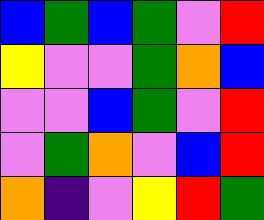[["blue", "green", "blue", "green", "violet", "red"], ["yellow", "violet", "violet", "green", "orange", "blue"], ["violet", "violet", "blue", "green", "violet", "red"], ["violet", "green", "orange", "violet", "blue", "red"], ["orange", "indigo", "violet", "yellow", "red", "green"]]